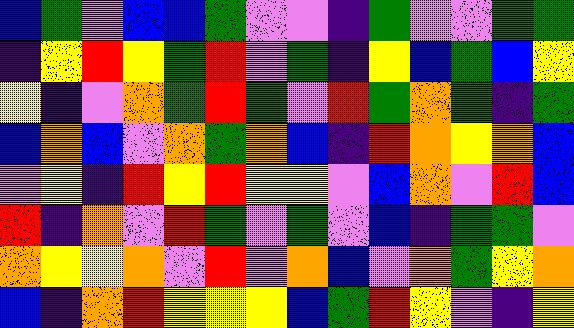[["blue", "green", "violet", "blue", "blue", "green", "violet", "violet", "indigo", "green", "violet", "violet", "green", "green"], ["indigo", "yellow", "red", "yellow", "green", "red", "violet", "green", "indigo", "yellow", "blue", "green", "blue", "yellow"], ["yellow", "indigo", "violet", "orange", "green", "red", "green", "violet", "red", "green", "orange", "green", "indigo", "green"], ["blue", "orange", "blue", "violet", "orange", "green", "orange", "blue", "indigo", "red", "orange", "yellow", "orange", "blue"], ["violet", "yellow", "indigo", "red", "yellow", "red", "yellow", "yellow", "violet", "blue", "orange", "violet", "red", "blue"], ["red", "indigo", "orange", "violet", "red", "green", "violet", "green", "violet", "blue", "indigo", "green", "green", "violet"], ["orange", "yellow", "yellow", "orange", "violet", "red", "violet", "orange", "blue", "violet", "orange", "green", "yellow", "orange"], ["blue", "indigo", "orange", "red", "yellow", "yellow", "yellow", "blue", "green", "red", "yellow", "violet", "indigo", "yellow"]]